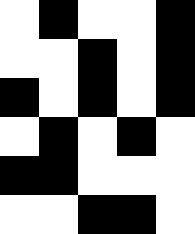[["white", "black", "white", "white", "black"], ["white", "white", "black", "white", "black"], ["black", "white", "black", "white", "black"], ["white", "black", "white", "black", "white"], ["black", "black", "white", "white", "white"], ["white", "white", "black", "black", "white"]]